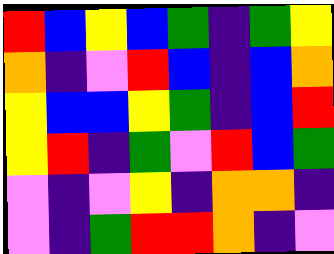[["red", "blue", "yellow", "blue", "green", "indigo", "green", "yellow"], ["orange", "indigo", "violet", "red", "blue", "indigo", "blue", "orange"], ["yellow", "blue", "blue", "yellow", "green", "indigo", "blue", "red"], ["yellow", "red", "indigo", "green", "violet", "red", "blue", "green"], ["violet", "indigo", "violet", "yellow", "indigo", "orange", "orange", "indigo"], ["violet", "indigo", "green", "red", "red", "orange", "indigo", "violet"]]